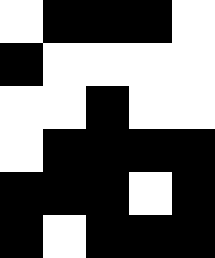[["white", "black", "black", "black", "white"], ["black", "white", "white", "white", "white"], ["white", "white", "black", "white", "white"], ["white", "black", "black", "black", "black"], ["black", "black", "black", "white", "black"], ["black", "white", "black", "black", "black"]]